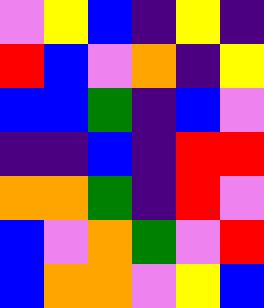[["violet", "yellow", "blue", "indigo", "yellow", "indigo"], ["red", "blue", "violet", "orange", "indigo", "yellow"], ["blue", "blue", "green", "indigo", "blue", "violet"], ["indigo", "indigo", "blue", "indigo", "red", "red"], ["orange", "orange", "green", "indigo", "red", "violet"], ["blue", "violet", "orange", "green", "violet", "red"], ["blue", "orange", "orange", "violet", "yellow", "blue"]]